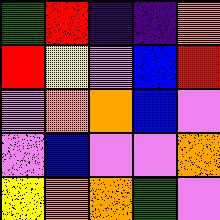[["green", "red", "indigo", "indigo", "orange"], ["red", "yellow", "violet", "blue", "red"], ["violet", "orange", "orange", "blue", "violet"], ["violet", "blue", "violet", "violet", "orange"], ["yellow", "orange", "orange", "green", "violet"]]